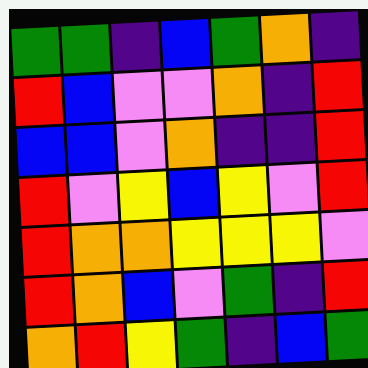[["green", "green", "indigo", "blue", "green", "orange", "indigo"], ["red", "blue", "violet", "violet", "orange", "indigo", "red"], ["blue", "blue", "violet", "orange", "indigo", "indigo", "red"], ["red", "violet", "yellow", "blue", "yellow", "violet", "red"], ["red", "orange", "orange", "yellow", "yellow", "yellow", "violet"], ["red", "orange", "blue", "violet", "green", "indigo", "red"], ["orange", "red", "yellow", "green", "indigo", "blue", "green"]]